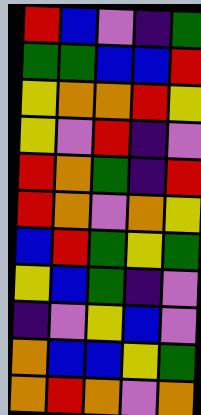[["red", "blue", "violet", "indigo", "green"], ["green", "green", "blue", "blue", "red"], ["yellow", "orange", "orange", "red", "yellow"], ["yellow", "violet", "red", "indigo", "violet"], ["red", "orange", "green", "indigo", "red"], ["red", "orange", "violet", "orange", "yellow"], ["blue", "red", "green", "yellow", "green"], ["yellow", "blue", "green", "indigo", "violet"], ["indigo", "violet", "yellow", "blue", "violet"], ["orange", "blue", "blue", "yellow", "green"], ["orange", "red", "orange", "violet", "orange"]]